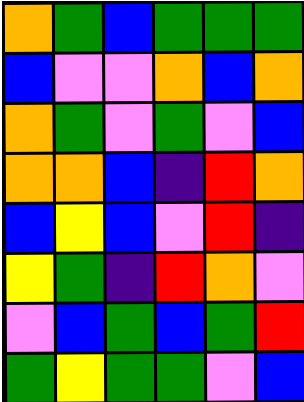[["orange", "green", "blue", "green", "green", "green"], ["blue", "violet", "violet", "orange", "blue", "orange"], ["orange", "green", "violet", "green", "violet", "blue"], ["orange", "orange", "blue", "indigo", "red", "orange"], ["blue", "yellow", "blue", "violet", "red", "indigo"], ["yellow", "green", "indigo", "red", "orange", "violet"], ["violet", "blue", "green", "blue", "green", "red"], ["green", "yellow", "green", "green", "violet", "blue"]]